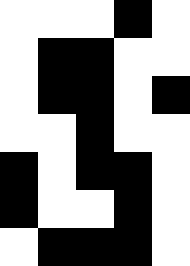[["white", "white", "white", "black", "white"], ["white", "black", "black", "white", "white"], ["white", "black", "black", "white", "black"], ["white", "white", "black", "white", "white"], ["black", "white", "black", "black", "white"], ["black", "white", "white", "black", "white"], ["white", "black", "black", "black", "white"]]